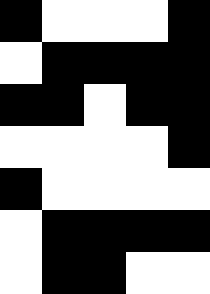[["black", "white", "white", "white", "black"], ["white", "black", "black", "black", "black"], ["black", "black", "white", "black", "black"], ["white", "white", "white", "white", "black"], ["black", "white", "white", "white", "white"], ["white", "black", "black", "black", "black"], ["white", "black", "black", "white", "white"]]